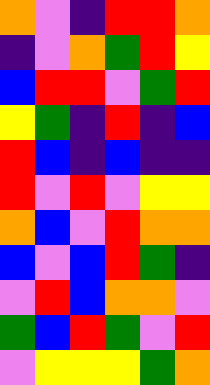[["orange", "violet", "indigo", "red", "red", "orange"], ["indigo", "violet", "orange", "green", "red", "yellow"], ["blue", "red", "red", "violet", "green", "red"], ["yellow", "green", "indigo", "red", "indigo", "blue"], ["red", "blue", "indigo", "blue", "indigo", "indigo"], ["red", "violet", "red", "violet", "yellow", "yellow"], ["orange", "blue", "violet", "red", "orange", "orange"], ["blue", "violet", "blue", "red", "green", "indigo"], ["violet", "red", "blue", "orange", "orange", "violet"], ["green", "blue", "red", "green", "violet", "red"], ["violet", "yellow", "yellow", "yellow", "green", "orange"]]